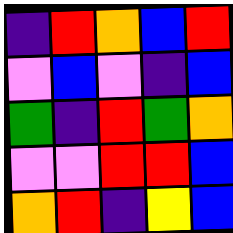[["indigo", "red", "orange", "blue", "red"], ["violet", "blue", "violet", "indigo", "blue"], ["green", "indigo", "red", "green", "orange"], ["violet", "violet", "red", "red", "blue"], ["orange", "red", "indigo", "yellow", "blue"]]